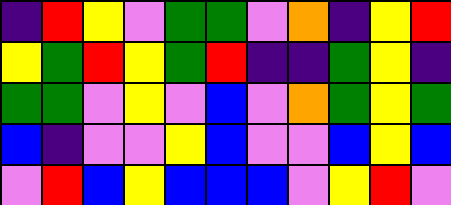[["indigo", "red", "yellow", "violet", "green", "green", "violet", "orange", "indigo", "yellow", "red"], ["yellow", "green", "red", "yellow", "green", "red", "indigo", "indigo", "green", "yellow", "indigo"], ["green", "green", "violet", "yellow", "violet", "blue", "violet", "orange", "green", "yellow", "green"], ["blue", "indigo", "violet", "violet", "yellow", "blue", "violet", "violet", "blue", "yellow", "blue"], ["violet", "red", "blue", "yellow", "blue", "blue", "blue", "violet", "yellow", "red", "violet"]]